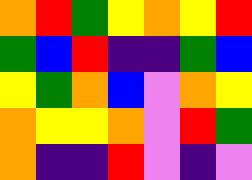[["orange", "red", "green", "yellow", "orange", "yellow", "red"], ["green", "blue", "red", "indigo", "indigo", "green", "blue"], ["yellow", "green", "orange", "blue", "violet", "orange", "yellow"], ["orange", "yellow", "yellow", "orange", "violet", "red", "green"], ["orange", "indigo", "indigo", "red", "violet", "indigo", "violet"]]